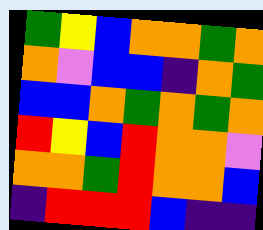[["green", "yellow", "blue", "orange", "orange", "green", "orange"], ["orange", "violet", "blue", "blue", "indigo", "orange", "green"], ["blue", "blue", "orange", "green", "orange", "green", "orange"], ["red", "yellow", "blue", "red", "orange", "orange", "violet"], ["orange", "orange", "green", "red", "orange", "orange", "blue"], ["indigo", "red", "red", "red", "blue", "indigo", "indigo"]]